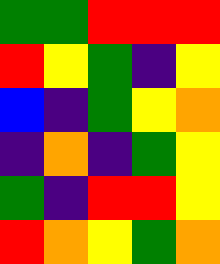[["green", "green", "red", "red", "red"], ["red", "yellow", "green", "indigo", "yellow"], ["blue", "indigo", "green", "yellow", "orange"], ["indigo", "orange", "indigo", "green", "yellow"], ["green", "indigo", "red", "red", "yellow"], ["red", "orange", "yellow", "green", "orange"]]